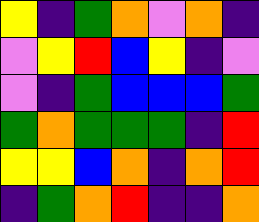[["yellow", "indigo", "green", "orange", "violet", "orange", "indigo"], ["violet", "yellow", "red", "blue", "yellow", "indigo", "violet"], ["violet", "indigo", "green", "blue", "blue", "blue", "green"], ["green", "orange", "green", "green", "green", "indigo", "red"], ["yellow", "yellow", "blue", "orange", "indigo", "orange", "red"], ["indigo", "green", "orange", "red", "indigo", "indigo", "orange"]]